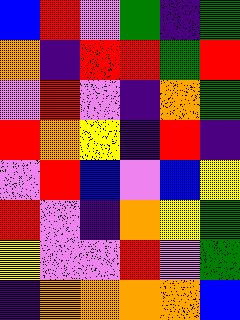[["blue", "red", "violet", "green", "indigo", "green"], ["orange", "indigo", "red", "red", "green", "red"], ["violet", "red", "violet", "indigo", "orange", "green"], ["red", "orange", "yellow", "indigo", "red", "indigo"], ["violet", "red", "blue", "violet", "blue", "yellow"], ["red", "violet", "indigo", "orange", "yellow", "green"], ["yellow", "violet", "violet", "red", "violet", "green"], ["indigo", "orange", "orange", "orange", "orange", "blue"]]